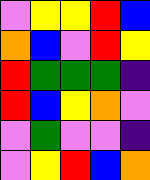[["violet", "yellow", "yellow", "red", "blue"], ["orange", "blue", "violet", "red", "yellow"], ["red", "green", "green", "green", "indigo"], ["red", "blue", "yellow", "orange", "violet"], ["violet", "green", "violet", "violet", "indigo"], ["violet", "yellow", "red", "blue", "orange"]]